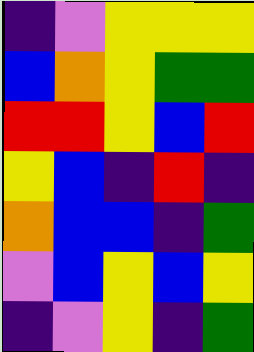[["indigo", "violet", "yellow", "yellow", "yellow"], ["blue", "orange", "yellow", "green", "green"], ["red", "red", "yellow", "blue", "red"], ["yellow", "blue", "indigo", "red", "indigo"], ["orange", "blue", "blue", "indigo", "green"], ["violet", "blue", "yellow", "blue", "yellow"], ["indigo", "violet", "yellow", "indigo", "green"]]